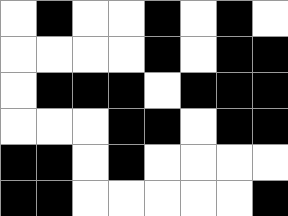[["white", "black", "white", "white", "black", "white", "black", "white"], ["white", "white", "white", "white", "black", "white", "black", "black"], ["white", "black", "black", "black", "white", "black", "black", "black"], ["white", "white", "white", "black", "black", "white", "black", "black"], ["black", "black", "white", "black", "white", "white", "white", "white"], ["black", "black", "white", "white", "white", "white", "white", "black"]]